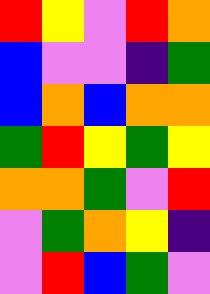[["red", "yellow", "violet", "red", "orange"], ["blue", "violet", "violet", "indigo", "green"], ["blue", "orange", "blue", "orange", "orange"], ["green", "red", "yellow", "green", "yellow"], ["orange", "orange", "green", "violet", "red"], ["violet", "green", "orange", "yellow", "indigo"], ["violet", "red", "blue", "green", "violet"]]